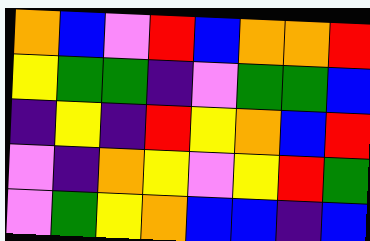[["orange", "blue", "violet", "red", "blue", "orange", "orange", "red"], ["yellow", "green", "green", "indigo", "violet", "green", "green", "blue"], ["indigo", "yellow", "indigo", "red", "yellow", "orange", "blue", "red"], ["violet", "indigo", "orange", "yellow", "violet", "yellow", "red", "green"], ["violet", "green", "yellow", "orange", "blue", "blue", "indigo", "blue"]]